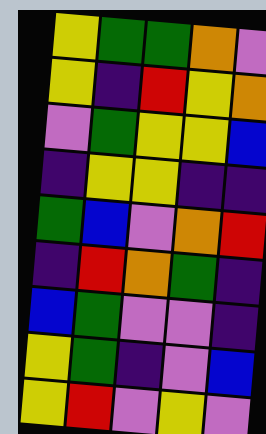[["yellow", "green", "green", "orange", "violet"], ["yellow", "indigo", "red", "yellow", "orange"], ["violet", "green", "yellow", "yellow", "blue"], ["indigo", "yellow", "yellow", "indigo", "indigo"], ["green", "blue", "violet", "orange", "red"], ["indigo", "red", "orange", "green", "indigo"], ["blue", "green", "violet", "violet", "indigo"], ["yellow", "green", "indigo", "violet", "blue"], ["yellow", "red", "violet", "yellow", "violet"]]